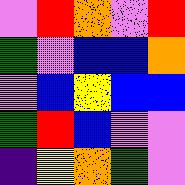[["violet", "red", "orange", "violet", "red"], ["green", "violet", "blue", "blue", "orange"], ["violet", "blue", "yellow", "blue", "blue"], ["green", "red", "blue", "violet", "violet"], ["indigo", "yellow", "orange", "green", "violet"]]